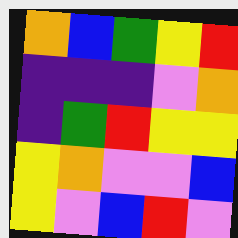[["orange", "blue", "green", "yellow", "red"], ["indigo", "indigo", "indigo", "violet", "orange"], ["indigo", "green", "red", "yellow", "yellow"], ["yellow", "orange", "violet", "violet", "blue"], ["yellow", "violet", "blue", "red", "violet"]]